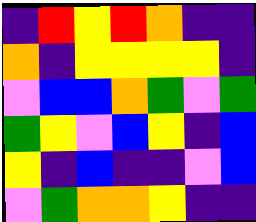[["indigo", "red", "yellow", "red", "orange", "indigo", "indigo"], ["orange", "indigo", "yellow", "yellow", "yellow", "yellow", "indigo"], ["violet", "blue", "blue", "orange", "green", "violet", "green"], ["green", "yellow", "violet", "blue", "yellow", "indigo", "blue"], ["yellow", "indigo", "blue", "indigo", "indigo", "violet", "blue"], ["violet", "green", "orange", "orange", "yellow", "indigo", "indigo"]]